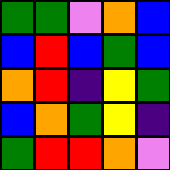[["green", "green", "violet", "orange", "blue"], ["blue", "red", "blue", "green", "blue"], ["orange", "red", "indigo", "yellow", "green"], ["blue", "orange", "green", "yellow", "indigo"], ["green", "red", "red", "orange", "violet"]]